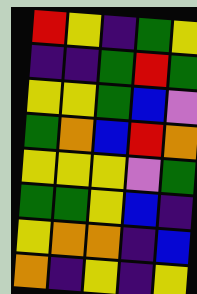[["red", "yellow", "indigo", "green", "yellow"], ["indigo", "indigo", "green", "red", "green"], ["yellow", "yellow", "green", "blue", "violet"], ["green", "orange", "blue", "red", "orange"], ["yellow", "yellow", "yellow", "violet", "green"], ["green", "green", "yellow", "blue", "indigo"], ["yellow", "orange", "orange", "indigo", "blue"], ["orange", "indigo", "yellow", "indigo", "yellow"]]